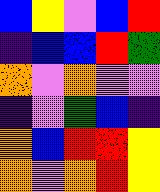[["blue", "yellow", "violet", "blue", "red"], ["indigo", "blue", "blue", "red", "green"], ["orange", "violet", "orange", "violet", "violet"], ["indigo", "violet", "green", "blue", "indigo"], ["orange", "blue", "red", "red", "yellow"], ["orange", "violet", "orange", "red", "yellow"]]